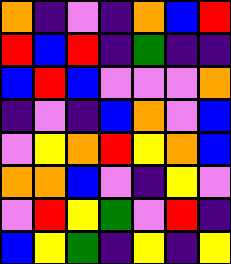[["orange", "indigo", "violet", "indigo", "orange", "blue", "red"], ["red", "blue", "red", "indigo", "green", "indigo", "indigo"], ["blue", "red", "blue", "violet", "violet", "violet", "orange"], ["indigo", "violet", "indigo", "blue", "orange", "violet", "blue"], ["violet", "yellow", "orange", "red", "yellow", "orange", "blue"], ["orange", "orange", "blue", "violet", "indigo", "yellow", "violet"], ["violet", "red", "yellow", "green", "violet", "red", "indigo"], ["blue", "yellow", "green", "indigo", "yellow", "indigo", "yellow"]]